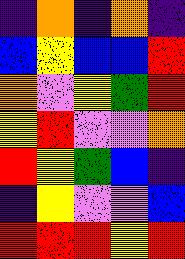[["indigo", "orange", "indigo", "orange", "indigo"], ["blue", "yellow", "blue", "blue", "red"], ["orange", "violet", "yellow", "green", "red"], ["yellow", "red", "violet", "violet", "orange"], ["red", "yellow", "green", "blue", "indigo"], ["indigo", "yellow", "violet", "violet", "blue"], ["red", "red", "red", "yellow", "red"]]